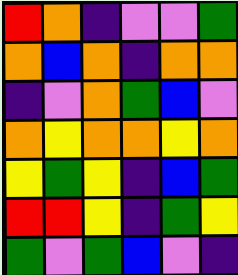[["red", "orange", "indigo", "violet", "violet", "green"], ["orange", "blue", "orange", "indigo", "orange", "orange"], ["indigo", "violet", "orange", "green", "blue", "violet"], ["orange", "yellow", "orange", "orange", "yellow", "orange"], ["yellow", "green", "yellow", "indigo", "blue", "green"], ["red", "red", "yellow", "indigo", "green", "yellow"], ["green", "violet", "green", "blue", "violet", "indigo"]]